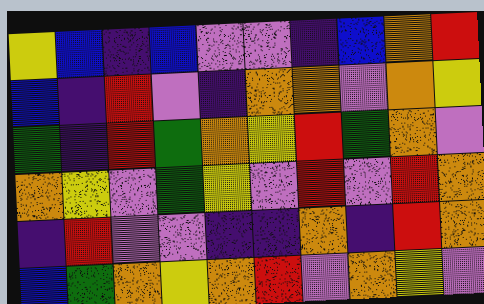[["yellow", "blue", "indigo", "blue", "violet", "violet", "indigo", "blue", "orange", "red"], ["blue", "indigo", "red", "violet", "indigo", "orange", "orange", "violet", "orange", "yellow"], ["green", "indigo", "red", "green", "orange", "yellow", "red", "green", "orange", "violet"], ["orange", "yellow", "violet", "green", "yellow", "violet", "red", "violet", "red", "orange"], ["indigo", "red", "violet", "violet", "indigo", "indigo", "orange", "indigo", "red", "orange"], ["blue", "green", "orange", "yellow", "orange", "red", "violet", "orange", "yellow", "violet"]]